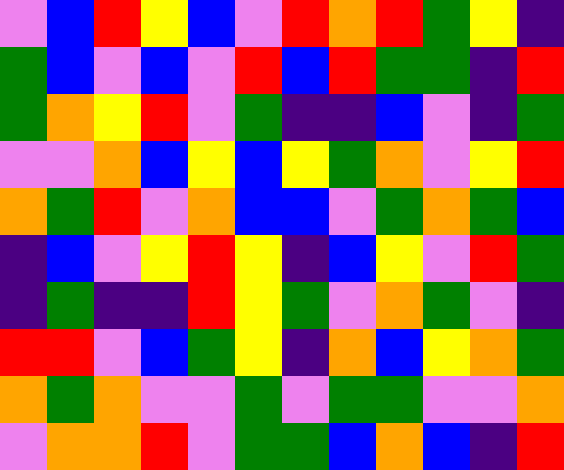[["violet", "blue", "red", "yellow", "blue", "violet", "red", "orange", "red", "green", "yellow", "indigo"], ["green", "blue", "violet", "blue", "violet", "red", "blue", "red", "green", "green", "indigo", "red"], ["green", "orange", "yellow", "red", "violet", "green", "indigo", "indigo", "blue", "violet", "indigo", "green"], ["violet", "violet", "orange", "blue", "yellow", "blue", "yellow", "green", "orange", "violet", "yellow", "red"], ["orange", "green", "red", "violet", "orange", "blue", "blue", "violet", "green", "orange", "green", "blue"], ["indigo", "blue", "violet", "yellow", "red", "yellow", "indigo", "blue", "yellow", "violet", "red", "green"], ["indigo", "green", "indigo", "indigo", "red", "yellow", "green", "violet", "orange", "green", "violet", "indigo"], ["red", "red", "violet", "blue", "green", "yellow", "indigo", "orange", "blue", "yellow", "orange", "green"], ["orange", "green", "orange", "violet", "violet", "green", "violet", "green", "green", "violet", "violet", "orange"], ["violet", "orange", "orange", "red", "violet", "green", "green", "blue", "orange", "blue", "indigo", "red"]]